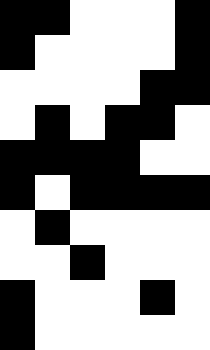[["black", "black", "white", "white", "white", "black"], ["black", "white", "white", "white", "white", "black"], ["white", "white", "white", "white", "black", "black"], ["white", "black", "white", "black", "black", "white"], ["black", "black", "black", "black", "white", "white"], ["black", "white", "black", "black", "black", "black"], ["white", "black", "white", "white", "white", "white"], ["white", "white", "black", "white", "white", "white"], ["black", "white", "white", "white", "black", "white"], ["black", "white", "white", "white", "white", "white"]]